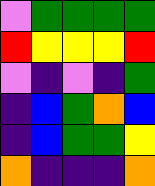[["violet", "green", "green", "green", "green"], ["red", "yellow", "yellow", "yellow", "red"], ["violet", "indigo", "violet", "indigo", "green"], ["indigo", "blue", "green", "orange", "blue"], ["indigo", "blue", "green", "green", "yellow"], ["orange", "indigo", "indigo", "indigo", "orange"]]